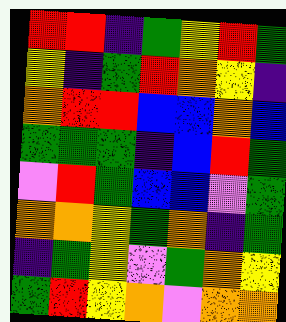[["red", "red", "indigo", "green", "yellow", "red", "green"], ["yellow", "indigo", "green", "red", "orange", "yellow", "indigo"], ["orange", "red", "red", "blue", "blue", "orange", "blue"], ["green", "green", "green", "indigo", "blue", "red", "green"], ["violet", "red", "green", "blue", "blue", "violet", "green"], ["orange", "orange", "yellow", "green", "orange", "indigo", "green"], ["indigo", "green", "yellow", "violet", "green", "orange", "yellow"], ["green", "red", "yellow", "orange", "violet", "orange", "orange"]]